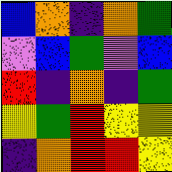[["blue", "orange", "indigo", "orange", "green"], ["violet", "blue", "green", "violet", "blue"], ["red", "indigo", "orange", "indigo", "green"], ["yellow", "green", "red", "yellow", "yellow"], ["indigo", "orange", "red", "red", "yellow"]]